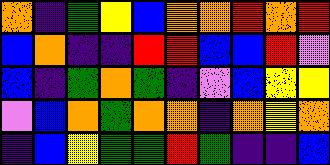[["orange", "indigo", "green", "yellow", "blue", "orange", "orange", "red", "orange", "red"], ["blue", "orange", "indigo", "indigo", "red", "red", "blue", "blue", "red", "violet"], ["blue", "indigo", "green", "orange", "green", "indigo", "violet", "blue", "yellow", "yellow"], ["violet", "blue", "orange", "green", "orange", "orange", "indigo", "orange", "yellow", "orange"], ["indigo", "blue", "yellow", "green", "green", "red", "green", "indigo", "indigo", "blue"]]